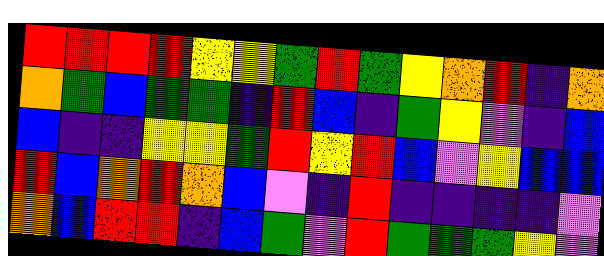[["red", "red", "red", "red", "yellow", "yellow", "green", "red", "green", "yellow", "orange", "red", "indigo", "orange"], ["orange", "green", "blue", "green", "green", "indigo", "red", "blue", "indigo", "green", "yellow", "violet", "indigo", "blue"], ["blue", "indigo", "indigo", "yellow", "yellow", "green", "red", "yellow", "red", "blue", "violet", "yellow", "blue", "blue"], ["red", "blue", "orange", "red", "orange", "blue", "violet", "indigo", "red", "indigo", "indigo", "indigo", "indigo", "violet"], ["orange", "blue", "red", "red", "indigo", "blue", "green", "violet", "red", "green", "green", "green", "yellow", "violet"]]